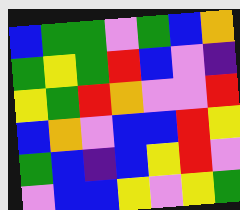[["blue", "green", "green", "violet", "green", "blue", "orange"], ["green", "yellow", "green", "red", "blue", "violet", "indigo"], ["yellow", "green", "red", "orange", "violet", "violet", "red"], ["blue", "orange", "violet", "blue", "blue", "red", "yellow"], ["green", "blue", "indigo", "blue", "yellow", "red", "violet"], ["violet", "blue", "blue", "yellow", "violet", "yellow", "green"]]